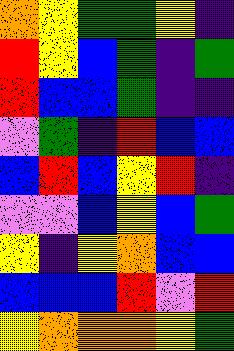[["orange", "yellow", "green", "green", "yellow", "indigo"], ["red", "yellow", "blue", "green", "indigo", "green"], ["red", "blue", "blue", "green", "indigo", "indigo"], ["violet", "green", "indigo", "red", "blue", "blue"], ["blue", "red", "blue", "yellow", "red", "indigo"], ["violet", "violet", "blue", "yellow", "blue", "green"], ["yellow", "indigo", "yellow", "orange", "blue", "blue"], ["blue", "blue", "blue", "red", "violet", "red"], ["yellow", "orange", "orange", "orange", "yellow", "green"]]